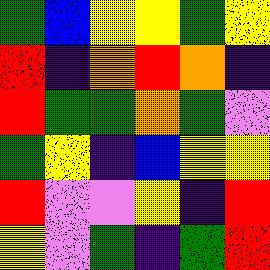[["green", "blue", "yellow", "yellow", "green", "yellow"], ["red", "indigo", "orange", "red", "orange", "indigo"], ["red", "green", "green", "orange", "green", "violet"], ["green", "yellow", "indigo", "blue", "yellow", "yellow"], ["red", "violet", "violet", "yellow", "indigo", "red"], ["yellow", "violet", "green", "indigo", "green", "red"]]